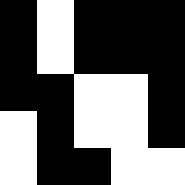[["black", "white", "black", "black", "black"], ["black", "white", "black", "black", "black"], ["black", "black", "white", "white", "black"], ["white", "black", "white", "white", "black"], ["white", "black", "black", "white", "white"]]